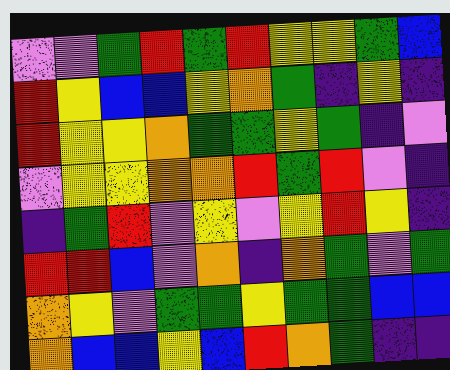[["violet", "violet", "green", "red", "green", "red", "yellow", "yellow", "green", "blue"], ["red", "yellow", "blue", "blue", "yellow", "orange", "green", "indigo", "yellow", "indigo"], ["red", "yellow", "yellow", "orange", "green", "green", "yellow", "green", "indigo", "violet"], ["violet", "yellow", "yellow", "orange", "orange", "red", "green", "red", "violet", "indigo"], ["indigo", "green", "red", "violet", "yellow", "violet", "yellow", "red", "yellow", "indigo"], ["red", "red", "blue", "violet", "orange", "indigo", "orange", "green", "violet", "green"], ["orange", "yellow", "violet", "green", "green", "yellow", "green", "green", "blue", "blue"], ["orange", "blue", "blue", "yellow", "blue", "red", "orange", "green", "indigo", "indigo"]]